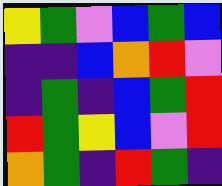[["yellow", "green", "violet", "blue", "green", "blue"], ["indigo", "indigo", "blue", "orange", "red", "violet"], ["indigo", "green", "indigo", "blue", "green", "red"], ["red", "green", "yellow", "blue", "violet", "red"], ["orange", "green", "indigo", "red", "green", "indigo"]]